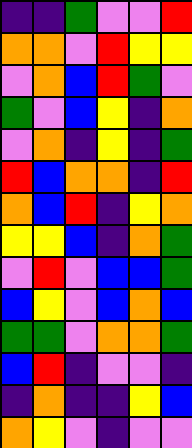[["indigo", "indigo", "green", "violet", "violet", "red"], ["orange", "orange", "violet", "red", "yellow", "yellow"], ["violet", "orange", "blue", "red", "green", "violet"], ["green", "violet", "blue", "yellow", "indigo", "orange"], ["violet", "orange", "indigo", "yellow", "indigo", "green"], ["red", "blue", "orange", "orange", "indigo", "red"], ["orange", "blue", "red", "indigo", "yellow", "orange"], ["yellow", "yellow", "blue", "indigo", "orange", "green"], ["violet", "red", "violet", "blue", "blue", "green"], ["blue", "yellow", "violet", "blue", "orange", "blue"], ["green", "green", "violet", "orange", "orange", "green"], ["blue", "red", "indigo", "violet", "violet", "indigo"], ["indigo", "orange", "indigo", "indigo", "yellow", "blue"], ["orange", "yellow", "violet", "indigo", "violet", "violet"]]